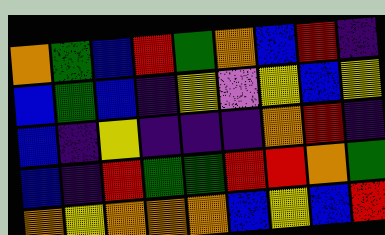[["orange", "green", "blue", "red", "green", "orange", "blue", "red", "indigo"], ["blue", "green", "blue", "indigo", "yellow", "violet", "yellow", "blue", "yellow"], ["blue", "indigo", "yellow", "indigo", "indigo", "indigo", "orange", "red", "indigo"], ["blue", "indigo", "red", "green", "green", "red", "red", "orange", "green"], ["orange", "yellow", "orange", "orange", "orange", "blue", "yellow", "blue", "red"]]